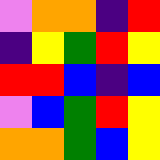[["violet", "orange", "orange", "indigo", "red"], ["indigo", "yellow", "green", "red", "yellow"], ["red", "red", "blue", "indigo", "blue"], ["violet", "blue", "green", "red", "yellow"], ["orange", "orange", "green", "blue", "yellow"]]